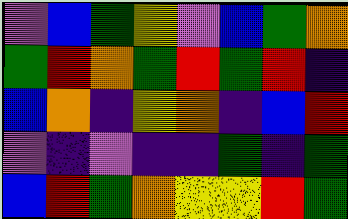[["violet", "blue", "green", "yellow", "violet", "blue", "green", "orange"], ["green", "red", "orange", "green", "red", "green", "red", "indigo"], ["blue", "orange", "indigo", "yellow", "orange", "indigo", "blue", "red"], ["violet", "indigo", "violet", "indigo", "indigo", "green", "indigo", "green"], ["blue", "red", "green", "orange", "yellow", "yellow", "red", "green"]]